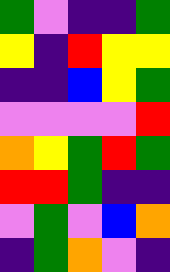[["green", "violet", "indigo", "indigo", "green"], ["yellow", "indigo", "red", "yellow", "yellow"], ["indigo", "indigo", "blue", "yellow", "green"], ["violet", "violet", "violet", "violet", "red"], ["orange", "yellow", "green", "red", "green"], ["red", "red", "green", "indigo", "indigo"], ["violet", "green", "violet", "blue", "orange"], ["indigo", "green", "orange", "violet", "indigo"]]